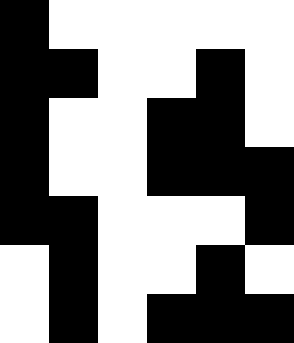[["black", "white", "white", "white", "white", "white"], ["black", "black", "white", "white", "black", "white"], ["black", "white", "white", "black", "black", "white"], ["black", "white", "white", "black", "black", "black"], ["black", "black", "white", "white", "white", "black"], ["white", "black", "white", "white", "black", "white"], ["white", "black", "white", "black", "black", "black"]]